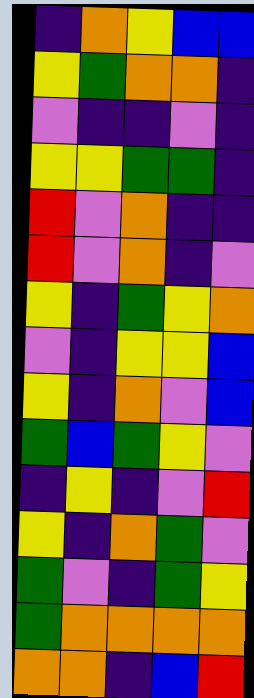[["indigo", "orange", "yellow", "blue", "blue"], ["yellow", "green", "orange", "orange", "indigo"], ["violet", "indigo", "indigo", "violet", "indigo"], ["yellow", "yellow", "green", "green", "indigo"], ["red", "violet", "orange", "indigo", "indigo"], ["red", "violet", "orange", "indigo", "violet"], ["yellow", "indigo", "green", "yellow", "orange"], ["violet", "indigo", "yellow", "yellow", "blue"], ["yellow", "indigo", "orange", "violet", "blue"], ["green", "blue", "green", "yellow", "violet"], ["indigo", "yellow", "indigo", "violet", "red"], ["yellow", "indigo", "orange", "green", "violet"], ["green", "violet", "indigo", "green", "yellow"], ["green", "orange", "orange", "orange", "orange"], ["orange", "orange", "indigo", "blue", "red"]]